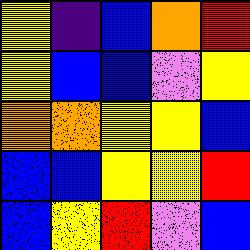[["yellow", "indigo", "blue", "orange", "red"], ["yellow", "blue", "blue", "violet", "yellow"], ["orange", "orange", "yellow", "yellow", "blue"], ["blue", "blue", "yellow", "yellow", "red"], ["blue", "yellow", "red", "violet", "blue"]]